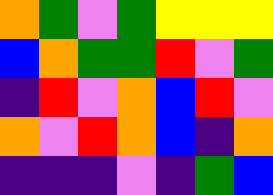[["orange", "green", "violet", "green", "yellow", "yellow", "yellow"], ["blue", "orange", "green", "green", "red", "violet", "green"], ["indigo", "red", "violet", "orange", "blue", "red", "violet"], ["orange", "violet", "red", "orange", "blue", "indigo", "orange"], ["indigo", "indigo", "indigo", "violet", "indigo", "green", "blue"]]